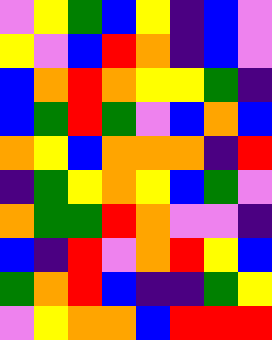[["violet", "yellow", "green", "blue", "yellow", "indigo", "blue", "violet"], ["yellow", "violet", "blue", "red", "orange", "indigo", "blue", "violet"], ["blue", "orange", "red", "orange", "yellow", "yellow", "green", "indigo"], ["blue", "green", "red", "green", "violet", "blue", "orange", "blue"], ["orange", "yellow", "blue", "orange", "orange", "orange", "indigo", "red"], ["indigo", "green", "yellow", "orange", "yellow", "blue", "green", "violet"], ["orange", "green", "green", "red", "orange", "violet", "violet", "indigo"], ["blue", "indigo", "red", "violet", "orange", "red", "yellow", "blue"], ["green", "orange", "red", "blue", "indigo", "indigo", "green", "yellow"], ["violet", "yellow", "orange", "orange", "blue", "red", "red", "red"]]